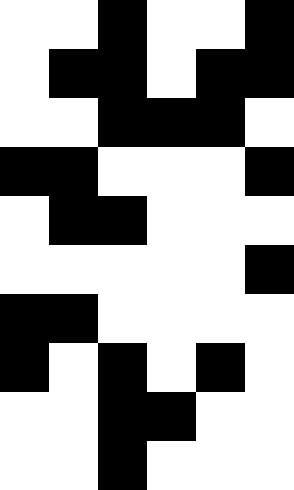[["white", "white", "black", "white", "white", "black"], ["white", "black", "black", "white", "black", "black"], ["white", "white", "black", "black", "black", "white"], ["black", "black", "white", "white", "white", "black"], ["white", "black", "black", "white", "white", "white"], ["white", "white", "white", "white", "white", "black"], ["black", "black", "white", "white", "white", "white"], ["black", "white", "black", "white", "black", "white"], ["white", "white", "black", "black", "white", "white"], ["white", "white", "black", "white", "white", "white"]]